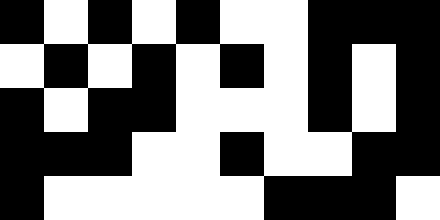[["black", "white", "black", "white", "black", "white", "white", "black", "black", "black"], ["white", "black", "white", "black", "white", "black", "white", "black", "white", "black"], ["black", "white", "black", "black", "white", "white", "white", "black", "white", "black"], ["black", "black", "black", "white", "white", "black", "white", "white", "black", "black"], ["black", "white", "white", "white", "white", "white", "black", "black", "black", "white"]]